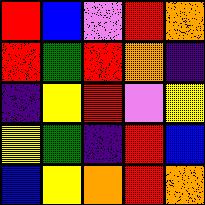[["red", "blue", "violet", "red", "orange"], ["red", "green", "red", "orange", "indigo"], ["indigo", "yellow", "red", "violet", "yellow"], ["yellow", "green", "indigo", "red", "blue"], ["blue", "yellow", "orange", "red", "orange"]]